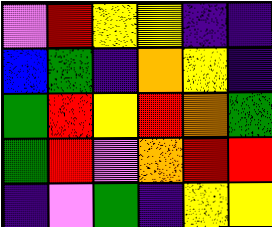[["violet", "red", "yellow", "yellow", "indigo", "indigo"], ["blue", "green", "indigo", "orange", "yellow", "indigo"], ["green", "red", "yellow", "red", "orange", "green"], ["green", "red", "violet", "orange", "red", "red"], ["indigo", "violet", "green", "indigo", "yellow", "yellow"]]